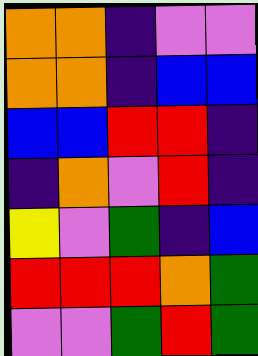[["orange", "orange", "indigo", "violet", "violet"], ["orange", "orange", "indigo", "blue", "blue"], ["blue", "blue", "red", "red", "indigo"], ["indigo", "orange", "violet", "red", "indigo"], ["yellow", "violet", "green", "indigo", "blue"], ["red", "red", "red", "orange", "green"], ["violet", "violet", "green", "red", "green"]]